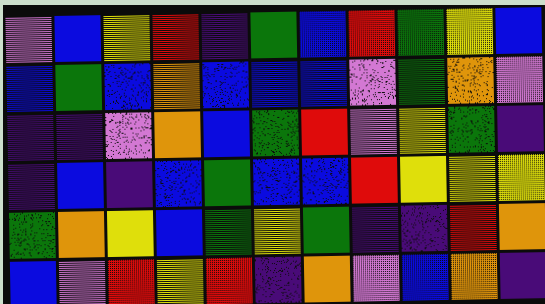[["violet", "blue", "yellow", "red", "indigo", "green", "blue", "red", "green", "yellow", "blue"], ["blue", "green", "blue", "orange", "blue", "blue", "blue", "violet", "green", "orange", "violet"], ["indigo", "indigo", "violet", "orange", "blue", "green", "red", "violet", "yellow", "green", "indigo"], ["indigo", "blue", "indigo", "blue", "green", "blue", "blue", "red", "yellow", "yellow", "yellow"], ["green", "orange", "yellow", "blue", "green", "yellow", "green", "indigo", "indigo", "red", "orange"], ["blue", "violet", "red", "yellow", "red", "indigo", "orange", "violet", "blue", "orange", "indigo"]]